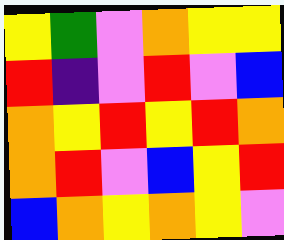[["yellow", "green", "violet", "orange", "yellow", "yellow"], ["red", "indigo", "violet", "red", "violet", "blue"], ["orange", "yellow", "red", "yellow", "red", "orange"], ["orange", "red", "violet", "blue", "yellow", "red"], ["blue", "orange", "yellow", "orange", "yellow", "violet"]]